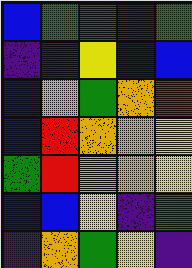[["blue", "green", "red", "indigo", "green"], ["indigo", "indigo", "yellow", "blue", "blue"], ["blue", "violet", "green", "orange", "red"], ["blue", "red", "orange", "orange", "yellow"], ["green", "red", "orange", "orange", "yellow"], ["blue", "blue", "yellow", "indigo", "green"], ["indigo", "orange", "green", "yellow", "indigo"]]